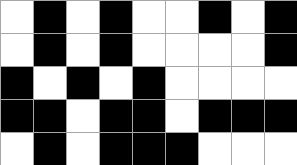[["white", "black", "white", "black", "white", "white", "black", "white", "black"], ["white", "black", "white", "black", "white", "white", "white", "white", "black"], ["black", "white", "black", "white", "black", "white", "white", "white", "white"], ["black", "black", "white", "black", "black", "white", "black", "black", "black"], ["white", "black", "white", "black", "black", "black", "white", "white", "white"]]